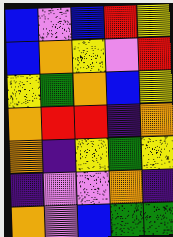[["blue", "violet", "blue", "red", "yellow"], ["blue", "orange", "yellow", "violet", "red"], ["yellow", "green", "orange", "blue", "yellow"], ["orange", "red", "red", "indigo", "orange"], ["orange", "indigo", "yellow", "green", "yellow"], ["indigo", "violet", "violet", "orange", "indigo"], ["orange", "violet", "blue", "green", "green"]]